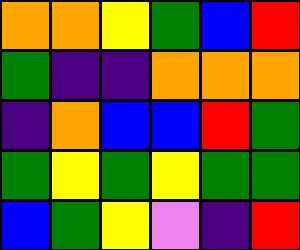[["orange", "orange", "yellow", "green", "blue", "red"], ["green", "indigo", "indigo", "orange", "orange", "orange"], ["indigo", "orange", "blue", "blue", "red", "green"], ["green", "yellow", "green", "yellow", "green", "green"], ["blue", "green", "yellow", "violet", "indigo", "red"]]